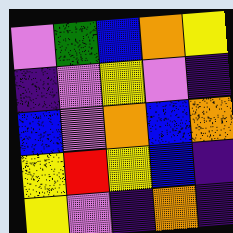[["violet", "green", "blue", "orange", "yellow"], ["indigo", "violet", "yellow", "violet", "indigo"], ["blue", "violet", "orange", "blue", "orange"], ["yellow", "red", "yellow", "blue", "indigo"], ["yellow", "violet", "indigo", "orange", "indigo"]]